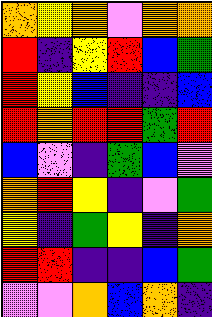[["orange", "yellow", "orange", "violet", "orange", "orange"], ["red", "indigo", "yellow", "red", "blue", "green"], ["red", "yellow", "blue", "indigo", "indigo", "blue"], ["red", "orange", "red", "red", "green", "red"], ["blue", "violet", "indigo", "green", "blue", "violet"], ["orange", "red", "yellow", "indigo", "violet", "green"], ["yellow", "indigo", "green", "yellow", "indigo", "orange"], ["red", "red", "indigo", "indigo", "blue", "green"], ["violet", "violet", "orange", "blue", "orange", "indigo"]]